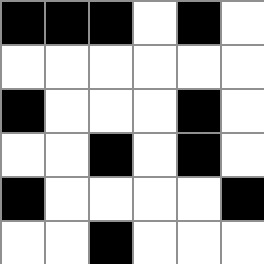[["black", "black", "black", "white", "black", "white"], ["white", "white", "white", "white", "white", "white"], ["black", "white", "white", "white", "black", "white"], ["white", "white", "black", "white", "black", "white"], ["black", "white", "white", "white", "white", "black"], ["white", "white", "black", "white", "white", "white"]]